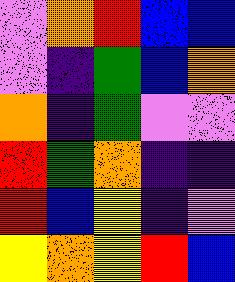[["violet", "orange", "red", "blue", "blue"], ["violet", "indigo", "green", "blue", "orange"], ["orange", "indigo", "green", "violet", "violet"], ["red", "green", "orange", "indigo", "indigo"], ["red", "blue", "yellow", "indigo", "violet"], ["yellow", "orange", "yellow", "red", "blue"]]